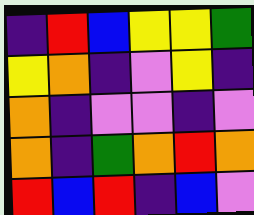[["indigo", "red", "blue", "yellow", "yellow", "green"], ["yellow", "orange", "indigo", "violet", "yellow", "indigo"], ["orange", "indigo", "violet", "violet", "indigo", "violet"], ["orange", "indigo", "green", "orange", "red", "orange"], ["red", "blue", "red", "indigo", "blue", "violet"]]